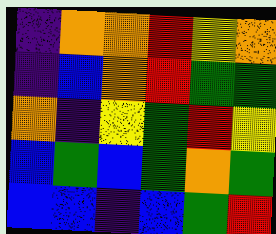[["indigo", "orange", "orange", "red", "yellow", "orange"], ["indigo", "blue", "orange", "red", "green", "green"], ["orange", "indigo", "yellow", "green", "red", "yellow"], ["blue", "green", "blue", "green", "orange", "green"], ["blue", "blue", "indigo", "blue", "green", "red"]]